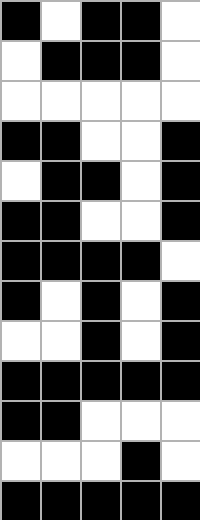[["black", "white", "black", "black", "white"], ["white", "black", "black", "black", "white"], ["white", "white", "white", "white", "white"], ["black", "black", "white", "white", "black"], ["white", "black", "black", "white", "black"], ["black", "black", "white", "white", "black"], ["black", "black", "black", "black", "white"], ["black", "white", "black", "white", "black"], ["white", "white", "black", "white", "black"], ["black", "black", "black", "black", "black"], ["black", "black", "white", "white", "white"], ["white", "white", "white", "black", "white"], ["black", "black", "black", "black", "black"]]